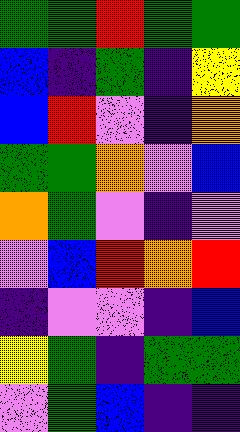[["green", "green", "red", "green", "green"], ["blue", "indigo", "green", "indigo", "yellow"], ["blue", "red", "violet", "indigo", "orange"], ["green", "green", "orange", "violet", "blue"], ["orange", "green", "violet", "indigo", "violet"], ["violet", "blue", "red", "orange", "red"], ["indigo", "violet", "violet", "indigo", "blue"], ["yellow", "green", "indigo", "green", "green"], ["violet", "green", "blue", "indigo", "indigo"]]